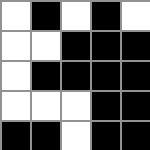[["white", "black", "white", "black", "white"], ["white", "white", "black", "black", "black"], ["white", "black", "black", "black", "black"], ["white", "white", "white", "black", "black"], ["black", "black", "white", "black", "black"]]